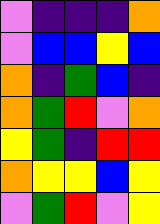[["violet", "indigo", "indigo", "indigo", "orange"], ["violet", "blue", "blue", "yellow", "blue"], ["orange", "indigo", "green", "blue", "indigo"], ["orange", "green", "red", "violet", "orange"], ["yellow", "green", "indigo", "red", "red"], ["orange", "yellow", "yellow", "blue", "yellow"], ["violet", "green", "red", "violet", "yellow"]]